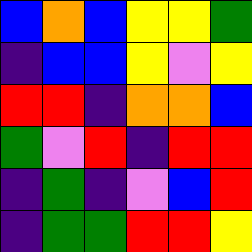[["blue", "orange", "blue", "yellow", "yellow", "green"], ["indigo", "blue", "blue", "yellow", "violet", "yellow"], ["red", "red", "indigo", "orange", "orange", "blue"], ["green", "violet", "red", "indigo", "red", "red"], ["indigo", "green", "indigo", "violet", "blue", "red"], ["indigo", "green", "green", "red", "red", "yellow"]]